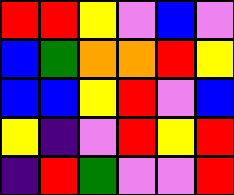[["red", "red", "yellow", "violet", "blue", "violet"], ["blue", "green", "orange", "orange", "red", "yellow"], ["blue", "blue", "yellow", "red", "violet", "blue"], ["yellow", "indigo", "violet", "red", "yellow", "red"], ["indigo", "red", "green", "violet", "violet", "red"]]